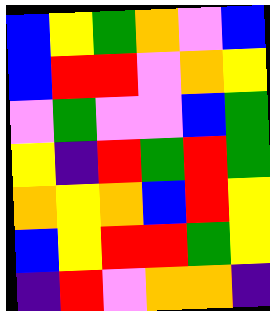[["blue", "yellow", "green", "orange", "violet", "blue"], ["blue", "red", "red", "violet", "orange", "yellow"], ["violet", "green", "violet", "violet", "blue", "green"], ["yellow", "indigo", "red", "green", "red", "green"], ["orange", "yellow", "orange", "blue", "red", "yellow"], ["blue", "yellow", "red", "red", "green", "yellow"], ["indigo", "red", "violet", "orange", "orange", "indigo"]]